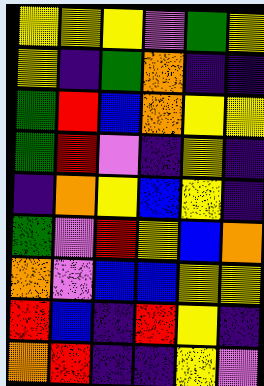[["yellow", "yellow", "yellow", "violet", "green", "yellow"], ["yellow", "indigo", "green", "orange", "indigo", "indigo"], ["green", "red", "blue", "orange", "yellow", "yellow"], ["green", "red", "violet", "indigo", "yellow", "indigo"], ["indigo", "orange", "yellow", "blue", "yellow", "indigo"], ["green", "violet", "red", "yellow", "blue", "orange"], ["orange", "violet", "blue", "blue", "yellow", "yellow"], ["red", "blue", "indigo", "red", "yellow", "indigo"], ["orange", "red", "indigo", "indigo", "yellow", "violet"]]